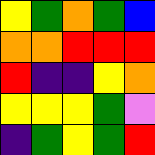[["yellow", "green", "orange", "green", "blue"], ["orange", "orange", "red", "red", "red"], ["red", "indigo", "indigo", "yellow", "orange"], ["yellow", "yellow", "yellow", "green", "violet"], ["indigo", "green", "yellow", "green", "red"]]